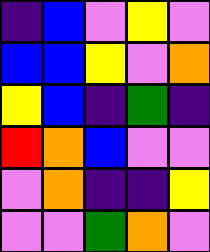[["indigo", "blue", "violet", "yellow", "violet"], ["blue", "blue", "yellow", "violet", "orange"], ["yellow", "blue", "indigo", "green", "indigo"], ["red", "orange", "blue", "violet", "violet"], ["violet", "orange", "indigo", "indigo", "yellow"], ["violet", "violet", "green", "orange", "violet"]]